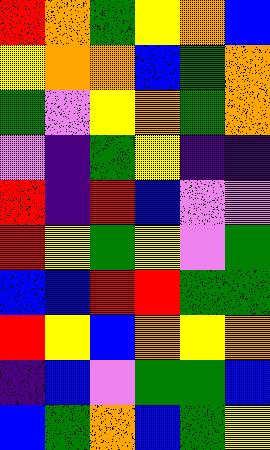[["red", "orange", "green", "yellow", "orange", "blue"], ["yellow", "orange", "orange", "blue", "green", "orange"], ["green", "violet", "yellow", "orange", "green", "orange"], ["violet", "indigo", "green", "yellow", "indigo", "indigo"], ["red", "indigo", "red", "blue", "violet", "violet"], ["red", "yellow", "green", "yellow", "violet", "green"], ["blue", "blue", "red", "red", "green", "green"], ["red", "yellow", "blue", "orange", "yellow", "orange"], ["indigo", "blue", "violet", "green", "green", "blue"], ["blue", "green", "orange", "blue", "green", "yellow"]]